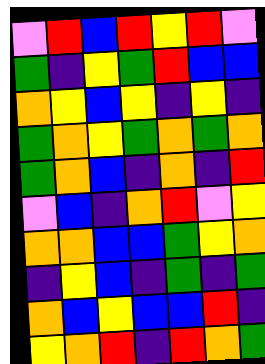[["violet", "red", "blue", "red", "yellow", "red", "violet"], ["green", "indigo", "yellow", "green", "red", "blue", "blue"], ["orange", "yellow", "blue", "yellow", "indigo", "yellow", "indigo"], ["green", "orange", "yellow", "green", "orange", "green", "orange"], ["green", "orange", "blue", "indigo", "orange", "indigo", "red"], ["violet", "blue", "indigo", "orange", "red", "violet", "yellow"], ["orange", "orange", "blue", "blue", "green", "yellow", "orange"], ["indigo", "yellow", "blue", "indigo", "green", "indigo", "green"], ["orange", "blue", "yellow", "blue", "blue", "red", "indigo"], ["yellow", "orange", "red", "indigo", "red", "orange", "green"]]